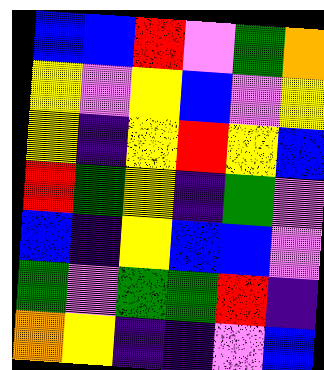[["blue", "blue", "red", "violet", "green", "orange"], ["yellow", "violet", "yellow", "blue", "violet", "yellow"], ["yellow", "indigo", "yellow", "red", "yellow", "blue"], ["red", "green", "yellow", "indigo", "green", "violet"], ["blue", "indigo", "yellow", "blue", "blue", "violet"], ["green", "violet", "green", "green", "red", "indigo"], ["orange", "yellow", "indigo", "indigo", "violet", "blue"]]